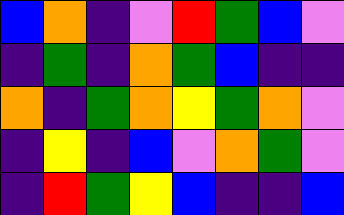[["blue", "orange", "indigo", "violet", "red", "green", "blue", "violet"], ["indigo", "green", "indigo", "orange", "green", "blue", "indigo", "indigo"], ["orange", "indigo", "green", "orange", "yellow", "green", "orange", "violet"], ["indigo", "yellow", "indigo", "blue", "violet", "orange", "green", "violet"], ["indigo", "red", "green", "yellow", "blue", "indigo", "indigo", "blue"]]